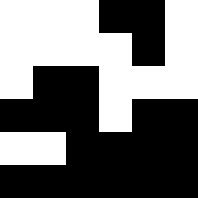[["white", "white", "white", "black", "black", "white"], ["white", "white", "white", "white", "black", "white"], ["white", "black", "black", "white", "white", "white"], ["black", "black", "black", "white", "black", "black"], ["white", "white", "black", "black", "black", "black"], ["black", "black", "black", "black", "black", "black"]]